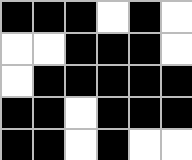[["black", "black", "black", "white", "black", "white"], ["white", "white", "black", "black", "black", "white"], ["white", "black", "black", "black", "black", "black"], ["black", "black", "white", "black", "black", "black"], ["black", "black", "white", "black", "white", "white"]]